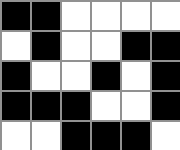[["black", "black", "white", "white", "white", "white"], ["white", "black", "white", "white", "black", "black"], ["black", "white", "white", "black", "white", "black"], ["black", "black", "black", "white", "white", "black"], ["white", "white", "black", "black", "black", "white"]]